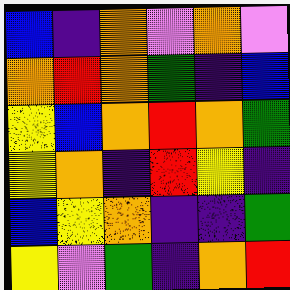[["blue", "indigo", "orange", "violet", "orange", "violet"], ["orange", "red", "orange", "green", "indigo", "blue"], ["yellow", "blue", "orange", "red", "orange", "green"], ["yellow", "orange", "indigo", "red", "yellow", "indigo"], ["blue", "yellow", "orange", "indigo", "indigo", "green"], ["yellow", "violet", "green", "indigo", "orange", "red"]]